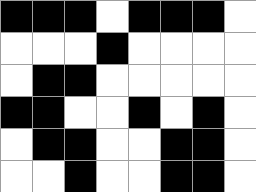[["black", "black", "black", "white", "black", "black", "black", "white"], ["white", "white", "white", "black", "white", "white", "white", "white"], ["white", "black", "black", "white", "white", "white", "white", "white"], ["black", "black", "white", "white", "black", "white", "black", "white"], ["white", "black", "black", "white", "white", "black", "black", "white"], ["white", "white", "black", "white", "white", "black", "black", "white"]]